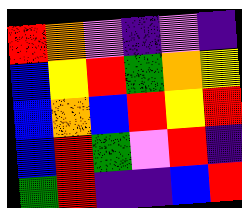[["red", "orange", "violet", "indigo", "violet", "indigo"], ["blue", "yellow", "red", "green", "orange", "yellow"], ["blue", "orange", "blue", "red", "yellow", "red"], ["blue", "red", "green", "violet", "red", "indigo"], ["green", "red", "indigo", "indigo", "blue", "red"]]